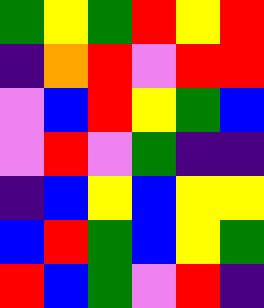[["green", "yellow", "green", "red", "yellow", "red"], ["indigo", "orange", "red", "violet", "red", "red"], ["violet", "blue", "red", "yellow", "green", "blue"], ["violet", "red", "violet", "green", "indigo", "indigo"], ["indigo", "blue", "yellow", "blue", "yellow", "yellow"], ["blue", "red", "green", "blue", "yellow", "green"], ["red", "blue", "green", "violet", "red", "indigo"]]